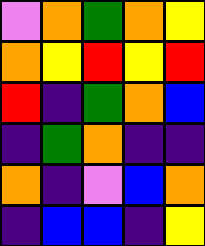[["violet", "orange", "green", "orange", "yellow"], ["orange", "yellow", "red", "yellow", "red"], ["red", "indigo", "green", "orange", "blue"], ["indigo", "green", "orange", "indigo", "indigo"], ["orange", "indigo", "violet", "blue", "orange"], ["indigo", "blue", "blue", "indigo", "yellow"]]